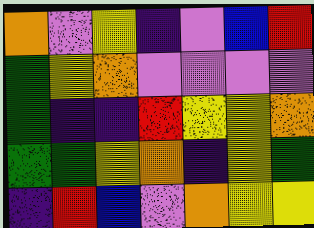[["orange", "violet", "yellow", "indigo", "violet", "blue", "red"], ["green", "yellow", "orange", "violet", "violet", "violet", "violet"], ["green", "indigo", "indigo", "red", "yellow", "yellow", "orange"], ["green", "green", "yellow", "orange", "indigo", "yellow", "green"], ["indigo", "red", "blue", "violet", "orange", "yellow", "yellow"]]